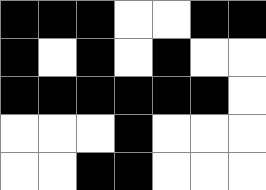[["black", "black", "black", "white", "white", "black", "black"], ["black", "white", "black", "white", "black", "white", "white"], ["black", "black", "black", "black", "black", "black", "white"], ["white", "white", "white", "black", "white", "white", "white"], ["white", "white", "black", "black", "white", "white", "white"]]